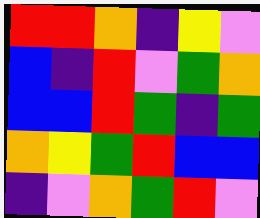[["red", "red", "orange", "indigo", "yellow", "violet"], ["blue", "indigo", "red", "violet", "green", "orange"], ["blue", "blue", "red", "green", "indigo", "green"], ["orange", "yellow", "green", "red", "blue", "blue"], ["indigo", "violet", "orange", "green", "red", "violet"]]